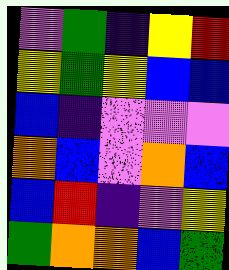[["violet", "green", "indigo", "yellow", "red"], ["yellow", "green", "yellow", "blue", "blue"], ["blue", "indigo", "violet", "violet", "violet"], ["orange", "blue", "violet", "orange", "blue"], ["blue", "red", "indigo", "violet", "yellow"], ["green", "orange", "orange", "blue", "green"]]